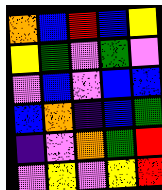[["orange", "blue", "red", "blue", "yellow"], ["yellow", "green", "violet", "green", "violet"], ["violet", "blue", "violet", "blue", "blue"], ["blue", "orange", "indigo", "blue", "green"], ["indigo", "violet", "orange", "green", "red"], ["violet", "yellow", "violet", "yellow", "red"]]